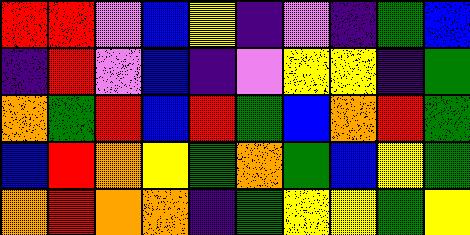[["red", "red", "violet", "blue", "yellow", "indigo", "violet", "indigo", "green", "blue"], ["indigo", "red", "violet", "blue", "indigo", "violet", "yellow", "yellow", "indigo", "green"], ["orange", "green", "red", "blue", "red", "green", "blue", "orange", "red", "green"], ["blue", "red", "orange", "yellow", "green", "orange", "green", "blue", "yellow", "green"], ["orange", "red", "orange", "orange", "indigo", "green", "yellow", "yellow", "green", "yellow"]]